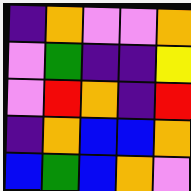[["indigo", "orange", "violet", "violet", "orange"], ["violet", "green", "indigo", "indigo", "yellow"], ["violet", "red", "orange", "indigo", "red"], ["indigo", "orange", "blue", "blue", "orange"], ["blue", "green", "blue", "orange", "violet"]]